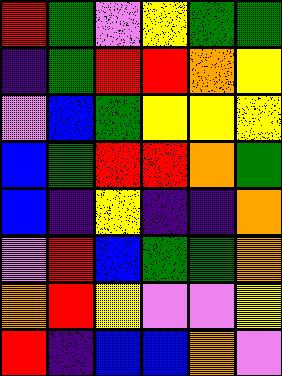[["red", "green", "violet", "yellow", "green", "green"], ["indigo", "green", "red", "red", "orange", "yellow"], ["violet", "blue", "green", "yellow", "yellow", "yellow"], ["blue", "green", "red", "red", "orange", "green"], ["blue", "indigo", "yellow", "indigo", "indigo", "orange"], ["violet", "red", "blue", "green", "green", "orange"], ["orange", "red", "yellow", "violet", "violet", "yellow"], ["red", "indigo", "blue", "blue", "orange", "violet"]]